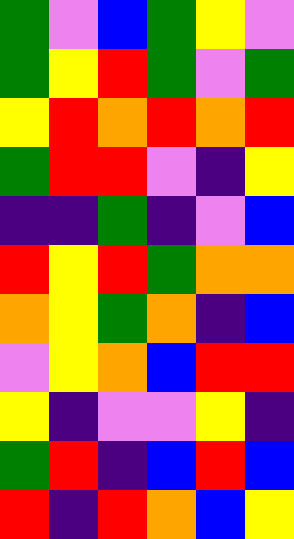[["green", "violet", "blue", "green", "yellow", "violet"], ["green", "yellow", "red", "green", "violet", "green"], ["yellow", "red", "orange", "red", "orange", "red"], ["green", "red", "red", "violet", "indigo", "yellow"], ["indigo", "indigo", "green", "indigo", "violet", "blue"], ["red", "yellow", "red", "green", "orange", "orange"], ["orange", "yellow", "green", "orange", "indigo", "blue"], ["violet", "yellow", "orange", "blue", "red", "red"], ["yellow", "indigo", "violet", "violet", "yellow", "indigo"], ["green", "red", "indigo", "blue", "red", "blue"], ["red", "indigo", "red", "orange", "blue", "yellow"]]